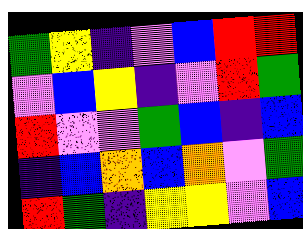[["green", "yellow", "indigo", "violet", "blue", "red", "red"], ["violet", "blue", "yellow", "indigo", "violet", "red", "green"], ["red", "violet", "violet", "green", "blue", "indigo", "blue"], ["indigo", "blue", "orange", "blue", "orange", "violet", "green"], ["red", "green", "indigo", "yellow", "yellow", "violet", "blue"]]